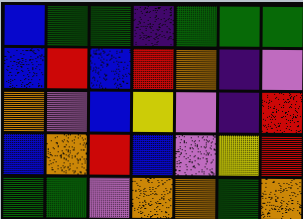[["blue", "green", "green", "indigo", "green", "green", "green"], ["blue", "red", "blue", "red", "orange", "indigo", "violet"], ["orange", "violet", "blue", "yellow", "violet", "indigo", "red"], ["blue", "orange", "red", "blue", "violet", "yellow", "red"], ["green", "green", "violet", "orange", "orange", "green", "orange"]]